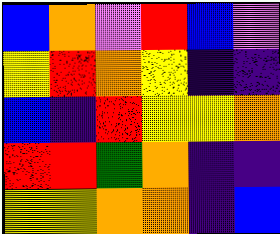[["blue", "orange", "violet", "red", "blue", "violet"], ["yellow", "red", "orange", "yellow", "indigo", "indigo"], ["blue", "indigo", "red", "yellow", "yellow", "orange"], ["red", "red", "green", "orange", "indigo", "indigo"], ["yellow", "yellow", "orange", "orange", "indigo", "blue"]]